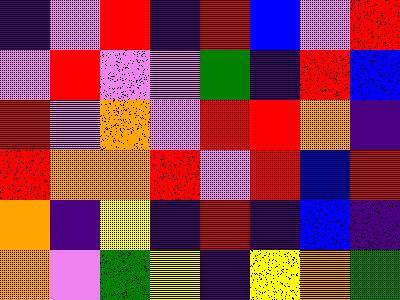[["indigo", "violet", "red", "indigo", "red", "blue", "violet", "red"], ["violet", "red", "violet", "violet", "green", "indigo", "red", "blue"], ["red", "violet", "orange", "violet", "red", "red", "orange", "indigo"], ["red", "orange", "orange", "red", "violet", "red", "blue", "red"], ["orange", "indigo", "yellow", "indigo", "red", "indigo", "blue", "indigo"], ["orange", "violet", "green", "yellow", "indigo", "yellow", "orange", "green"]]